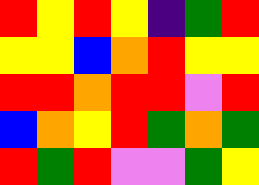[["red", "yellow", "red", "yellow", "indigo", "green", "red"], ["yellow", "yellow", "blue", "orange", "red", "yellow", "yellow"], ["red", "red", "orange", "red", "red", "violet", "red"], ["blue", "orange", "yellow", "red", "green", "orange", "green"], ["red", "green", "red", "violet", "violet", "green", "yellow"]]